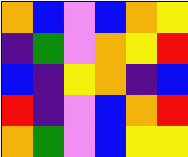[["orange", "blue", "violet", "blue", "orange", "yellow"], ["indigo", "green", "violet", "orange", "yellow", "red"], ["blue", "indigo", "yellow", "orange", "indigo", "blue"], ["red", "indigo", "violet", "blue", "orange", "red"], ["orange", "green", "violet", "blue", "yellow", "yellow"]]